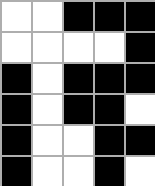[["white", "white", "black", "black", "black"], ["white", "white", "white", "white", "black"], ["black", "white", "black", "black", "black"], ["black", "white", "black", "black", "white"], ["black", "white", "white", "black", "black"], ["black", "white", "white", "black", "white"]]